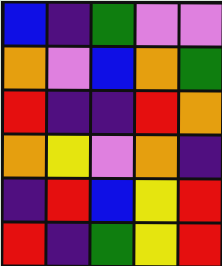[["blue", "indigo", "green", "violet", "violet"], ["orange", "violet", "blue", "orange", "green"], ["red", "indigo", "indigo", "red", "orange"], ["orange", "yellow", "violet", "orange", "indigo"], ["indigo", "red", "blue", "yellow", "red"], ["red", "indigo", "green", "yellow", "red"]]